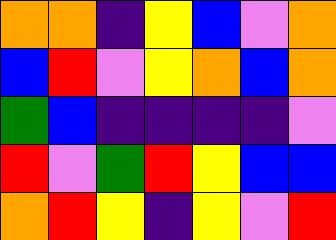[["orange", "orange", "indigo", "yellow", "blue", "violet", "orange"], ["blue", "red", "violet", "yellow", "orange", "blue", "orange"], ["green", "blue", "indigo", "indigo", "indigo", "indigo", "violet"], ["red", "violet", "green", "red", "yellow", "blue", "blue"], ["orange", "red", "yellow", "indigo", "yellow", "violet", "red"]]